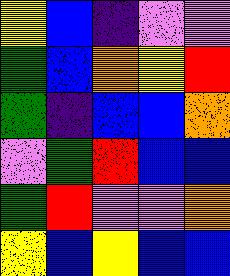[["yellow", "blue", "indigo", "violet", "violet"], ["green", "blue", "orange", "yellow", "red"], ["green", "indigo", "blue", "blue", "orange"], ["violet", "green", "red", "blue", "blue"], ["green", "red", "violet", "violet", "orange"], ["yellow", "blue", "yellow", "blue", "blue"]]